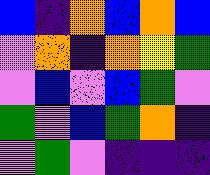[["blue", "indigo", "orange", "blue", "orange", "blue"], ["violet", "orange", "indigo", "orange", "yellow", "green"], ["violet", "blue", "violet", "blue", "green", "violet"], ["green", "violet", "blue", "green", "orange", "indigo"], ["violet", "green", "violet", "indigo", "indigo", "indigo"]]